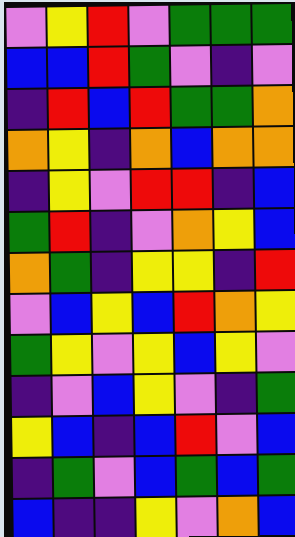[["violet", "yellow", "red", "violet", "green", "green", "green"], ["blue", "blue", "red", "green", "violet", "indigo", "violet"], ["indigo", "red", "blue", "red", "green", "green", "orange"], ["orange", "yellow", "indigo", "orange", "blue", "orange", "orange"], ["indigo", "yellow", "violet", "red", "red", "indigo", "blue"], ["green", "red", "indigo", "violet", "orange", "yellow", "blue"], ["orange", "green", "indigo", "yellow", "yellow", "indigo", "red"], ["violet", "blue", "yellow", "blue", "red", "orange", "yellow"], ["green", "yellow", "violet", "yellow", "blue", "yellow", "violet"], ["indigo", "violet", "blue", "yellow", "violet", "indigo", "green"], ["yellow", "blue", "indigo", "blue", "red", "violet", "blue"], ["indigo", "green", "violet", "blue", "green", "blue", "green"], ["blue", "indigo", "indigo", "yellow", "violet", "orange", "blue"]]